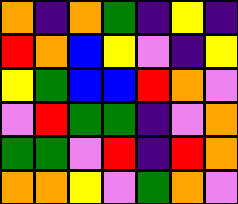[["orange", "indigo", "orange", "green", "indigo", "yellow", "indigo"], ["red", "orange", "blue", "yellow", "violet", "indigo", "yellow"], ["yellow", "green", "blue", "blue", "red", "orange", "violet"], ["violet", "red", "green", "green", "indigo", "violet", "orange"], ["green", "green", "violet", "red", "indigo", "red", "orange"], ["orange", "orange", "yellow", "violet", "green", "orange", "violet"]]